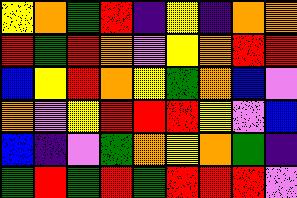[["yellow", "orange", "green", "red", "indigo", "yellow", "indigo", "orange", "orange"], ["red", "green", "red", "orange", "violet", "yellow", "orange", "red", "red"], ["blue", "yellow", "red", "orange", "yellow", "green", "orange", "blue", "violet"], ["orange", "violet", "yellow", "red", "red", "red", "yellow", "violet", "blue"], ["blue", "indigo", "violet", "green", "orange", "yellow", "orange", "green", "indigo"], ["green", "red", "green", "red", "green", "red", "red", "red", "violet"]]